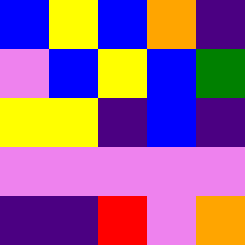[["blue", "yellow", "blue", "orange", "indigo"], ["violet", "blue", "yellow", "blue", "green"], ["yellow", "yellow", "indigo", "blue", "indigo"], ["violet", "violet", "violet", "violet", "violet"], ["indigo", "indigo", "red", "violet", "orange"]]